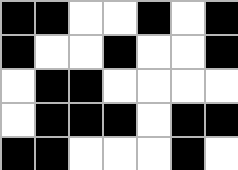[["black", "black", "white", "white", "black", "white", "black"], ["black", "white", "white", "black", "white", "white", "black"], ["white", "black", "black", "white", "white", "white", "white"], ["white", "black", "black", "black", "white", "black", "black"], ["black", "black", "white", "white", "white", "black", "white"]]